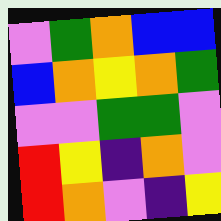[["violet", "green", "orange", "blue", "blue"], ["blue", "orange", "yellow", "orange", "green"], ["violet", "violet", "green", "green", "violet"], ["red", "yellow", "indigo", "orange", "violet"], ["red", "orange", "violet", "indigo", "yellow"]]